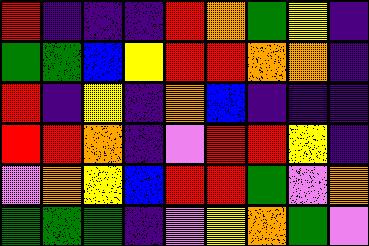[["red", "indigo", "indigo", "indigo", "red", "orange", "green", "yellow", "indigo"], ["green", "green", "blue", "yellow", "red", "red", "orange", "orange", "indigo"], ["red", "indigo", "yellow", "indigo", "orange", "blue", "indigo", "indigo", "indigo"], ["red", "red", "orange", "indigo", "violet", "red", "red", "yellow", "indigo"], ["violet", "orange", "yellow", "blue", "red", "red", "green", "violet", "orange"], ["green", "green", "green", "indigo", "violet", "yellow", "orange", "green", "violet"]]